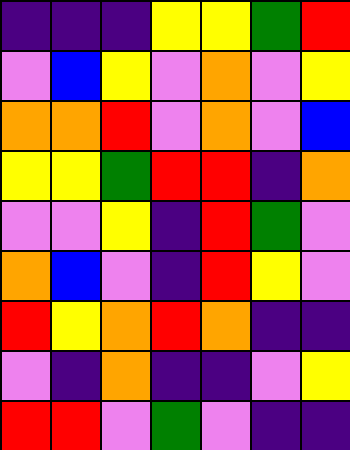[["indigo", "indigo", "indigo", "yellow", "yellow", "green", "red"], ["violet", "blue", "yellow", "violet", "orange", "violet", "yellow"], ["orange", "orange", "red", "violet", "orange", "violet", "blue"], ["yellow", "yellow", "green", "red", "red", "indigo", "orange"], ["violet", "violet", "yellow", "indigo", "red", "green", "violet"], ["orange", "blue", "violet", "indigo", "red", "yellow", "violet"], ["red", "yellow", "orange", "red", "orange", "indigo", "indigo"], ["violet", "indigo", "orange", "indigo", "indigo", "violet", "yellow"], ["red", "red", "violet", "green", "violet", "indigo", "indigo"]]